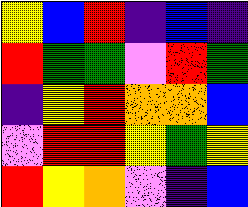[["yellow", "blue", "red", "indigo", "blue", "indigo"], ["red", "green", "green", "violet", "red", "green"], ["indigo", "yellow", "red", "orange", "orange", "blue"], ["violet", "red", "red", "yellow", "green", "yellow"], ["red", "yellow", "orange", "violet", "indigo", "blue"]]